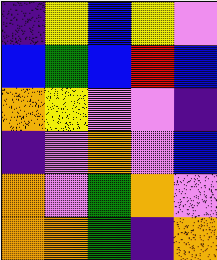[["indigo", "yellow", "blue", "yellow", "violet"], ["blue", "green", "blue", "red", "blue"], ["orange", "yellow", "violet", "violet", "indigo"], ["indigo", "violet", "orange", "violet", "blue"], ["orange", "violet", "green", "orange", "violet"], ["orange", "orange", "green", "indigo", "orange"]]